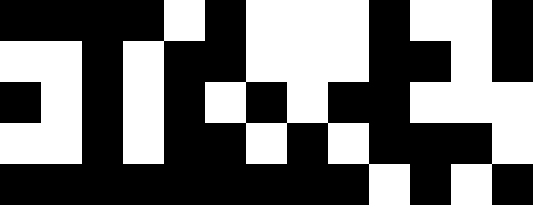[["black", "black", "black", "black", "white", "black", "white", "white", "white", "black", "white", "white", "black"], ["white", "white", "black", "white", "black", "black", "white", "white", "white", "black", "black", "white", "black"], ["black", "white", "black", "white", "black", "white", "black", "white", "black", "black", "white", "white", "white"], ["white", "white", "black", "white", "black", "black", "white", "black", "white", "black", "black", "black", "white"], ["black", "black", "black", "black", "black", "black", "black", "black", "black", "white", "black", "white", "black"]]